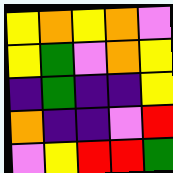[["yellow", "orange", "yellow", "orange", "violet"], ["yellow", "green", "violet", "orange", "yellow"], ["indigo", "green", "indigo", "indigo", "yellow"], ["orange", "indigo", "indigo", "violet", "red"], ["violet", "yellow", "red", "red", "green"]]